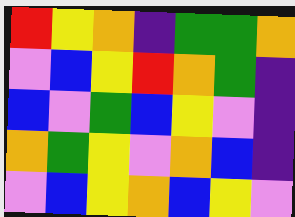[["red", "yellow", "orange", "indigo", "green", "green", "orange"], ["violet", "blue", "yellow", "red", "orange", "green", "indigo"], ["blue", "violet", "green", "blue", "yellow", "violet", "indigo"], ["orange", "green", "yellow", "violet", "orange", "blue", "indigo"], ["violet", "blue", "yellow", "orange", "blue", "yellow", "violet"]]